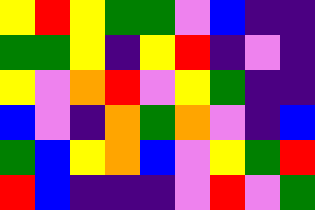[["yellow", "red", "yellow", "green", "green", "violet", "blue", "indigo", "indigo"], ["green", "green", "yellow", "indigo", "yellow", "red", "indigo", "violet", "indigo"], ["yellow", "violet", "orange", "red", "violet", "yellow", "green", "indigo", "indigo"], ["blue", "violet", "indigo", "orange", "green", "orange", "violet", "indigo", "blue"], ["green", "blue", "yellow", "orange", "blue", "violet", "yellow", "green", "red"], ["red", "blue", "indigo", "indigo", "indigo", "violet", "red", "violet", "green"]]